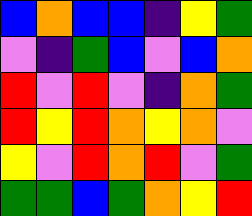[["blue", "orange", "blue", "blue", "indigo", "yellow", "green"], ["violet", "indigo", "green", "blue", "violet", "blue", "orange"], ["red", "violet", "red", "violet", "indigo", "orange", "green"], ["red", "yellow", "red", "orange", "yellow", "orange", "violet"], ["yellow", "violet", "red", "orange", "red", "violet", "green"], ["green", "green", "blue", "green", "orange", "yellow", "red"]]